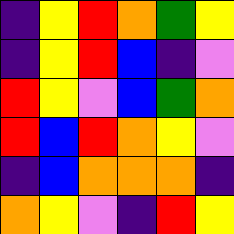[["indigo", "yellow", "red", "orange", "green", "yellow"], ["indigo", "yellow", "red", "blue", "indigo", "violet"], ["red", "yellow", "violet", "blue", "green", "orange"], ["red", "blue", "red", "orange", "yellow", "violet"], ["indigo", "blue", "orange", "orange", "orange", "indigo"], ["orange", "yellow", "violet", "indigo", "red", "yellow"]]